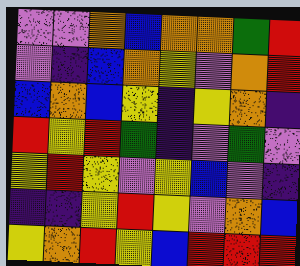[["violet", "violet", "orange", "blue", "orange", "orange", "green", "red"], ["violet", "indigo", "blue", "orange", "yellow", "violet", "orange", "red"], ["blue", "orange", "blue", "yellow", "indigo", "yellow", "orange", "indigo"], ["red", "yellow", "red", "green", "indigo", "violet", "green", "violet"], ["yellow", "red", "yellow", "violet", "yellow", "blue", "violet", "indigo"], ["indigo", "indigo", "yellow", "red", "yellow", "violet", "orange", "blue"], ["yellow", "orange", "red", "yellow", "blue", "red", "red", "red"]]